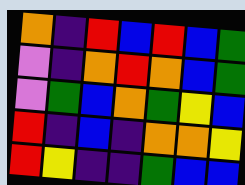[["orange", "indigo", "red", "blue", "red", "blue", "green"], ["violet", "indigo", "orange", "red", "orange", "blue", "green"], ["violet", "green", "blue", "orange", "green", "yellow", "blue"], ["red", "indigo", "blue", "indigo", "orange", "orange", "yellow"], ["red", "yellow", "indigo", "indigo", "green", "blue", "blue"]]